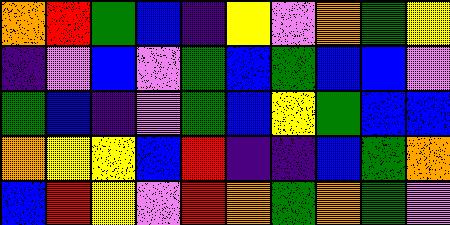[["orange", "red", "green", "blue", "indigo", "yellow", "violet", "orange", "green", "yellow"], ["indigo", "violet", "blue", "violet", "green", "blue", "green", "blue", "blue", "violet"], ["green", "blue", "indigo", "violet", "green", "blue", "yellow", "green", "blue", "blue"], ["orange", "yellow", "yellow", "blue", "red", "indigo", "indigo", "blue", "green", "orange"], ["blue", "red", "yellow", "violet", "red", "orange", "green", "orange", "green", "violet"]]